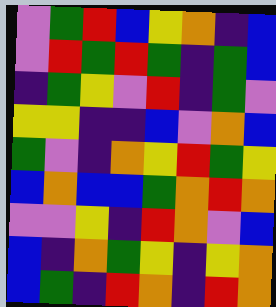[["violet", "green", "red", "blue", "yellow", "orange", "indigo", "blue"], ["violet", "red", "green", "red", "green", "indigo", "green", "blue"], ["indigo", "green", "yellow", "violet", "red", "indigo", "green", "violet"], ["yellow", "yellow", "indigo", "indigo", "blue", "violet", "orange", "blue"], ["green", "violet", "indigo", "orange", "yellow", "red", "green", "yellow"], ["blue", "orange", "blue", "blue", "green", "orange", "red", "orange"], ["violet", "violet", "yellow", "indigo", "red", "orange", "violet", "blue"], ["blue", "indigo", "orange", "green", "yellow", "indigo", "yellow", "orange"], ["blue", "green", "indigo", "red", "orange", "indigo", "red", "orange"]]